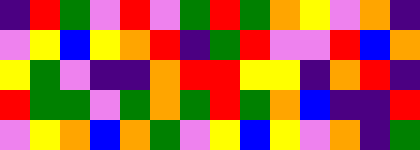[["indigo", "red", "green", "violet", "red", "violet", "green", "red", "green", "orange", "yellow", "violet", "orange", "indigo"], ["violet", "yellow", "blue", "yellow", "orange", "red", "indigo", "green", "red", "violet", "violet", "red", "blue", "orange"], ["yellow", "green", "violet", "indigo", "indigo", "orange", "red", "red", "yellow", "yellow", "indigo", "orange", "red", "indigo"], ["red", "green", "green", "violet", "green", "orange", "green", "red", "green", "orange", "blue", "indigo", "indigo", "red"], ["violet", "yellow", "orange", "blue", "orange", "green", "violet", "yellow", "blue", "yellow", "violet", "orange", "indigo", "green"]]